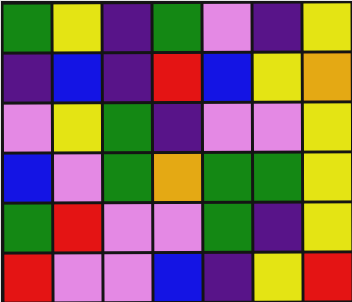[["green", "yellow", "indigo", "green", "violet", "indigo", "yellow"], ["indigo", "blue", "indigo", "red", "blue", "yellow", "orange"], ["violet", "yellow", "green", "indigo", "violet", "violet", "yellow"], ["blue", "violet", "green", "orange", "green", "green", "yellow"], ["green", "red", "violet", "violet", "green", "indigo", "yellow"], ["red", "violet", "violet", "blue", "indigo", "yellow", "red"]]